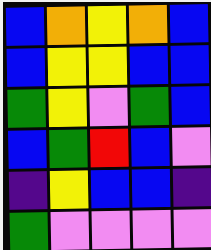[["blue", "orange", "yellow", "orange", "blue"], ["blue", "yellow", "yellow", "blue", "blue"], ["green", "yellow", "violet", "green", "blue"], ["blue", "green", "red", "blue", "violet"], ["indigo", "yellow", "blue", "blue", "indigo"], ["green", "violet", "violet", "violet", "violet"]]